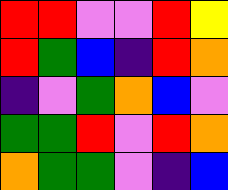[["red", "red", "violet", "violet", "red", "yellow"], ["red", "green", "blue", "indigo", "red", "orange"], ["indigo", "violet", "green", "orange", "blue", "violet"], ["green", "green", "red", "violet", "red", "orange"], ["orange", "green", "green", "violet", "indigo", "blue"]]